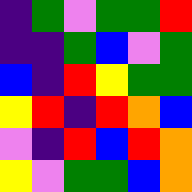[["indigo", "green", "violet", "green", "green", "red"], ["indigo", "indigo", "green", "blue", "violet", "green"], ["blue", "indigo", "red", "yellow", "green", "green"], ["yellow", "red", "indigo", "red", "orange", "blue"], ["violet", "indigo", "red", "blue", "red", "orange"], ["yellow", "violet", "green", "green", "blue", "orange"]]